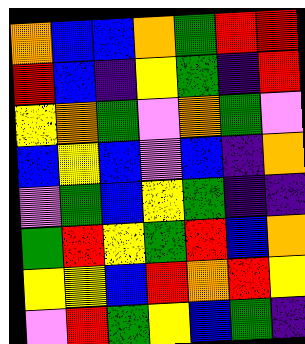[["orange", "blue", "blue", "orange", "green", "red", "red"], ["red", "blue", "indigo", "yellow", "green", "indigo", "red"], ["yellow", "orange", "green", "violet", "orange", "green", "violet"], ["blue", "yellow", "blue", "violet", "blue", "indigo", "orange"], ["violet", "green", "blue", "yellow", "green", "indigo", "indigo"], ["green", "red", "yellow", "green", "red", "blue", "orange"], ["yellow", "yellow", "blue", "red", "orange", "red", "yellow"], ["violet", "red", "green", "yellow", "blue", "green", "indigo"]]